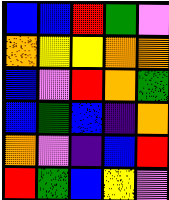[["blue", "blue", "red", "green", "violet"], ["orange", "yellow", "yellow", "orange", "orange"], ["blue", "violet", "red", "orange", "green"], ["blue", "green", "blue", "indigo", "orange"], ["orange", "violet", "indigo", "blue", "red"], ["red", "green", "blue", "yellow", "violet"]]